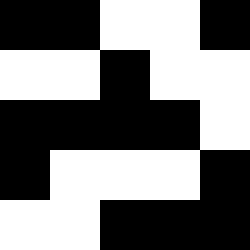[["black", "black", "white", "white", "black"], ["white", "white", "black", "white", "white"], ["black", "black", "black", "black", "white"], ["black", "white", "white", "white", "black"], ["white", "white", "black", "black", "black"]]